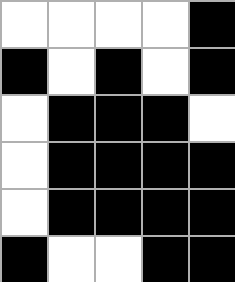[["white", "white", "white", "white", "black"], ["black", "white", "black", "white", "black"], ["white", "black", "black", "black", "white"], ["white", "black", "black", "black", "black"], ["white", "black", "black", "black", "black"], ["black", "white", "white", "black", "black"]]